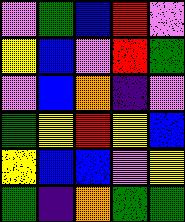[["violet", "green", "blue", "red", "violet"], ["yellow", "blue", "violet", "red", "green"], ["violet", "blue", "orange", "indigo", "violet"], ["green", "yellow", "red", "yellow", "blue"], ["yellow", "blue", "blue", "violet", "yellow"], ["green", "indigo", "orange", "green", "green"]]